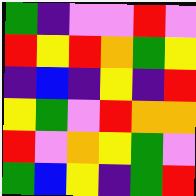[["green", "indigo", "violet", "violet", "red", "violet"], ["red", "yellow", "red", "orange", "green", "yellow"], ["indigo", "blue", "indigo", "yellow", "indigo", "red"], ["yellow", "green", "violet", "red", "orange", "orange"], ["red", "violet", "orange", "yellow", "green", "violet"], ["green", "blue", "yellow", "indigo", "green", "red"]]